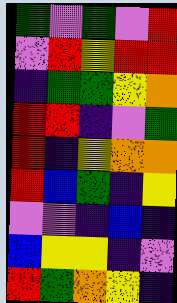[["green", "violet", "green", "violet", "red"], ["violet", "red", "yellow", "red", "red"], ["indigo", "green", "green", "yellow", "orange"], ["red", "red", "indigo", "violet", "green"], ["red", "indigo", "yellow", "orange", "orange"], ["red", "blue", "green", "indigo", "yellow"], ["violet", "violet", "indigo", "blue", "indigo"], ["blue", "yellow", "yellow", "indigo", "violet"], ["red", "green", "orange", "yellow", "indigo"]]